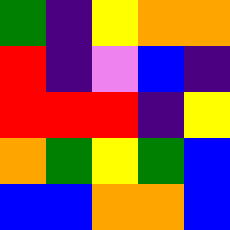[["green", "indigo", "yellow", "orange", "orange"], ["red", "indigo", "violet", "blue", "indigo"], ["red", "red", "red", "indigo", "yellow"], ["orange", "green", "yellow", "green", "blue"], ["blue", "blue", "orange", "orange", "blue"]]